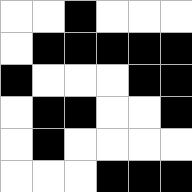[["white", "white", "black", "white", "white", "white"], ["white", "black", "black", "black", "black", "black"], ["black", "white", "white", "white", "black", "black"], ["white", "black", "black", "white", "white", "black"], ["white", "black", "white", "white", "white", "white"], ["white", "white", "white", "black", "black", "black"]]